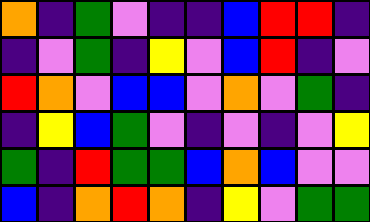[["orange", "indigo", "green", "violet", "indigo", "indigo", "blue", "red", "red", "indigo"], ["indigo", "violet", "green", "indigo", "yellow", "violet", "blue", "red", "indigo", "violet"], ["red", "orange", "violet", "blue", "blue", "violet", "orange", "violet", "green", "indigo"], ["indigo", "yellow", "blue", "green", "violet", "indigo", "violet", "indigo", "violet", "yellow"], ["green", "indigo", "red", "green", "green", "blue", "orange", "blue", "violet", "violet"], ["blue", "indigo", "orange", "red", "orange", "indigo", "yellow", "violet", "green", "green"]]